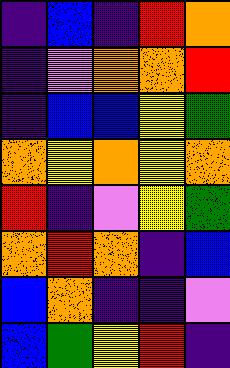[["indigo", "blue", "indigo", "red", "orange"], ["indigo", "violet", "orange", "orange", "red"], ["indigo", "blue", "blue", "yellow", "green"], ["orange", "yellow", "orange", "yellow", "orange"], ["red", "indigo", "violet", "yellow", "green"], ["orange", "red", "orange", "indigo", "blue"], ["blue", "orange", "indigo", "indigo", "violet"], ["blue", "green", "yellow", "red", "indigo"]]